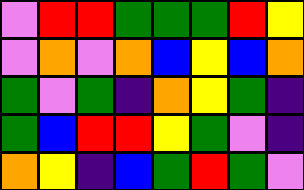[["violet", "red", "red", "green", "green", "green", "red", "yellow"], ["violet", "orange", "violet", "orange", "blue", "yellow", "blue", "orange"], ["green", "violet", "green", "indigo", "orange", "yellow", "green", "indigo"], ["green", "blue", "red", "red", "yellow", "green", "violet", "indigo"], ["orange", "yellow", "indigo", "blue", "green", "red", "green", "violet"]]